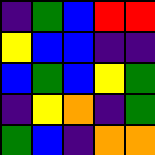[["indigo", "green", "blue", "red", "red"], ["yellow", "blue", "blue", "indigo", "indigo"], ["blue", "green", "blue", "yellow", "green"], ["indigo", "yellow", "orange", "indigo", "green"], ["green", "blue", "indigo", "orange", "orange"]]